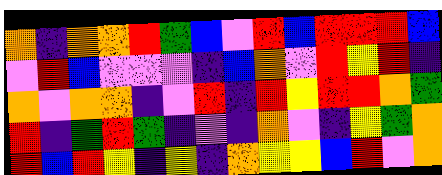[["orange", "indigo", "orange", "orange", "red", "green", "blue", "violet", "red", "blue", "red", "red", "red", "blue"], ["violet", "red", "blue", "violet", "violet", "violet", "indigo", "blue", "orange", "violet", "red", "yellow", "red", "indigo"], ["orange", "violet", "orange", "orange", "indigo", "violet", "red", "indigo", "red", "yellow", "red", "red", "orange", "green"], ["red", "indigo", "green", "red", "green", "indigo", "violet", "indigo", "orange", "violet", "indigo", "yellow", "green", "orange"], ["red", "blue", "red", "yellow", "indigo", "yellow", "indigo", "orange", "yellow", "yellow", "blue", "red", "violet", "orange"]]